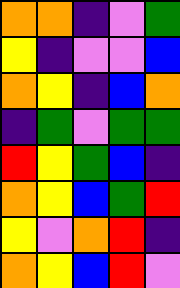[["orange", "orange", "indigo", "violet", "green"], ["yellow", "indigo", "violet", "violet", "blue"], ["orange", "yellow", "indigo", "blue", "orange"], ["indigo", "green", "violet", "green", "green"], ["red", "yellow", "green", "blue", "indigo"], ["orange", "yellow", "blue", "green", "red"], ["yellow", "violet", "orange", "red", "indigo"], ["orange", "yellow", "blue", "red", "violet"]]